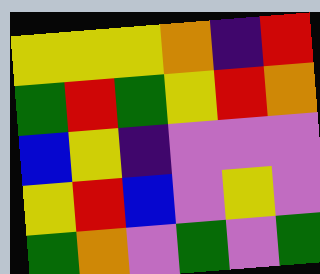[["yellow", "yellow", "yellow", "orange", "indigo", "red"], ["green", "red", "green", "yellow", "red", "orange"], ["blue", "yellow", "indigo", "violet", "violet", "violet"], ["yellow", "red", "blue", "violet", "yellow", "violet"], ["green", "orange", "violet", "green", "violet", "green"]]